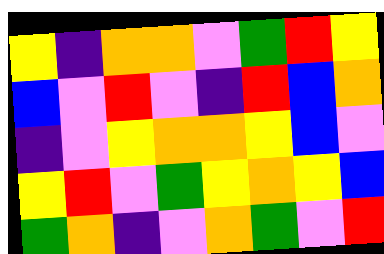[["yellow", "indigo", "orange", "orange", "violet", "green", "red", "yellow"], ["blue", "violet", "red", "violet", "indigo", "red", "blue", "orange"], ["indigo", "violet", "yellow", "orange", "orange", "yellow", "blue", "violet"], ["yellow", "red", "violet", "green", "yellow", "orange", "yellow", "blue"], ["green", "orange", "indigo", "violet", "orange", "green", "violet", "red"]]